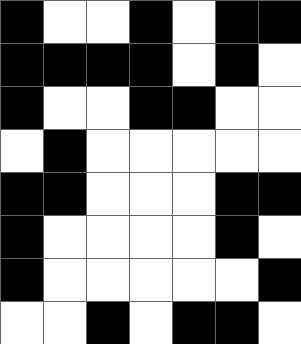[["black", "white", "white", "black", "white", "black", "black"], ["black", "black", "black", "black", "white", "black", "white"], ["black", "white", "white", "black", "black", "white", "white"], ["white", "black", "white", "white", "white", "white", "white"], ["black", "black", "white", "white", "white", "black", "black"], ["black", "white", "white", "white", "white", "black", "white"], ["black", "white", "white", "white", "white", "white", "black"], ["white", "white", "black", "white", "black", "black", "white"]]